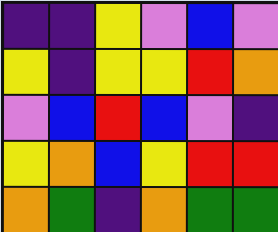[["indigo", "indigo", "yellow", "violet", "blue", "violet"], ["yellow", "indigo", "yellow", "yellow", "red", "orange"], ["violet", "blue", "red", "blue", "violet", "indigo"], ["yellow", "orange", "blue", "yellow", "red", "red"], ["orange", "green", "indigo", "orange", "green", "green"]]